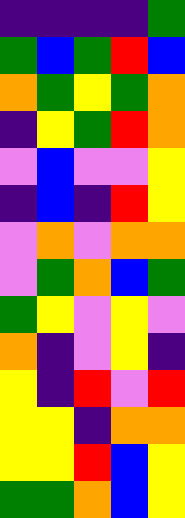[["indigo", "indigo", "indigo", "indigo", "green"], ["green", "blue", "green", "red", "blue"], ["orange", "green", "yellow", "green", "orange"], ["indigo", "yellow", "green", "red", "orange"], ["violet", "blue", "violet", "violet", "yellow"], ["indigo", "blue", "indigo", "red", "yellow"], ["violet", "orange", "violet", "orange", "orange"], ["violet", "green", "orange", "blue", "green"], ["green", "yellow", "violet", "yellow", "violet"], ["orange", "indigo", "violet", "yellow", "indigo"], ["yellow", "indigo", "red", "violet", "red"], ["yellow", "yellow", "indigo", "orange", "orange"], ["yellow", "yellow", "red", "blue", "yellow"], ["green", "green", "orange", "blue", "yellow"]]